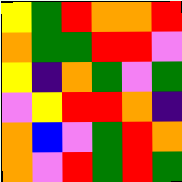[["yellow", "green", "red", "orange", "orange", "red"], ["orange", "green", "green", "red", "red", "violet"], ["yellow", "indigo", "orange", "green", "violet", "green"], ["violet", "yellow", "red", "red", "orange", "indigo"], ["orange", "blue", "violet", "green", "red", "orange"], ["orange", "violet", "red", "green", "red", "green"]]